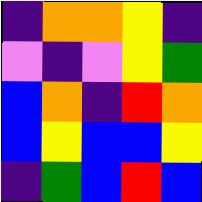[["indigo", "orange", "orange", "yellow", "indigo"], ["violet", "indigo", "violet", "yellow", "green"], ["blue", "orange", "indigo", "red", "orange"], ["blue", "yellow", "blue", "blue", "yellow"], ["indigo", "green", "blue", "red", "blue"]]